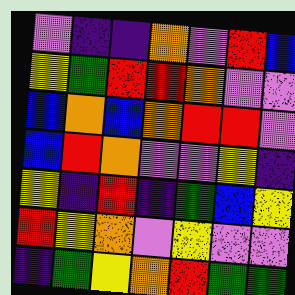[["violet", "indigo", "indigo", "orange", "violet", "red", "blue"], ["yellow", "green", "red", "red", "orange", "violet", "violet"], ["blue", "orange", "blue", "orange", "red", "red", "violet"], ["blue", "red", "orange", "violet", "violet", "yellow", "indigo"], ["yellow", "indigo", "red", "indigo", "green", "blue", "yellow"], ["red", "yellow", "orange", "violet", "yellow", "violet", "violet"], ["indigo", "green", "yellow", "orange", "red", "green", "green"]]